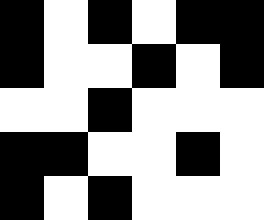[["black", "white", "black", "white", "black", "black"], ["black", "white", "white", "black", "white", "black"], ["white", "white", "black", "white", "white", "white"], ["black", "black", "white", "white", "black", "white"], ["black", "white", "black", "white", "white", "white"]]